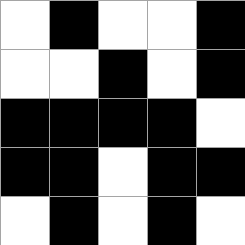[["white", "black", "white", "white", "black"], ["white", "white", "black", "white", "black"], ["black", "black", "black", "black", "white"], ["black", "black", "white", "black", "black"], ["white", "black", "white", "black", "white"]]